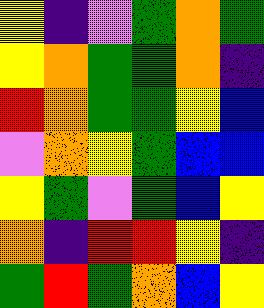[["yellow", "indigo", "violet", "green", "orange", "green"], ["yellow", "orange", "green", "green", "orange", "indigo"], ["red", "orange", "green", "green", "yellow", "blue"], ["violet", "orange", "yellow", "green", "blue", "blue"], ["yellow", "green", "violet", "green", "blue", "yellow"], ["orange", "indigo", "red", "red", "yellow", "indigo"], ["green", "red", "green", "orange", "blue", "yellow"]]